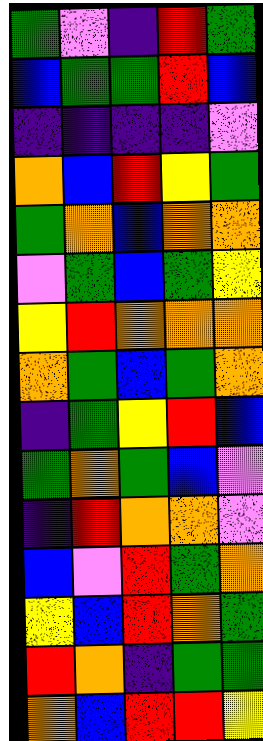[["green", "violet", "indigo", "red", "green"], ["blue", "green", "green", "red", "blue"], ["indigo", "indigo", "indigo", "indigo", "violet"], ["orange", "blue", "red", "yellow", "green"], ["green", "orange", "blue", "orange", "orange"], ["violet", "green", "blue", "green", "yellow"], ["yellow", "red", "orange", "orange", "orange"], ["orange", "green", "blue", "green", "orange"], ["indigo", "green", "yellow", "red", "blue"], ["green", "orange", "green", "blue", "violet"], ["indigo", "red", "orange", "orange", "violet"], ["blue", "violet", "red", "green", "orange"], ["yellow", "blue", "red", "orange", "green"], ["red", "orange", "indigo", "green", "green"], ["orange", "blue", "red", "red", "yellow"]]